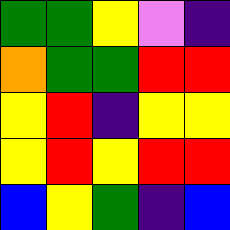[["green", "green", "yellow", "violet", "indigo"], ["orange", "green", "green", "red", "red"], ["yellow", "red", "indigo", "yellow", "yellow"], ["yellow", "red", "yellow", "red", "red"], ["blue", "yellow", "green", "indigo", "blue"]]